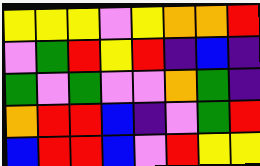[["yellow", "yellow", "yellow", "violet", "yellow", "orange", "orange", "red"], ["violet", "green", "red", "yellow", "red", "indigo", "blue", "indigo"], ["green", "violet", "green", "violet", "violet", "orange", "green", "indigo"], ["orange", "red", "red", "blue", "indigo", "violet", "green", "red"], ["blue", "red", "red", "blue", "violet", "red", "yellow", "yellow"]]